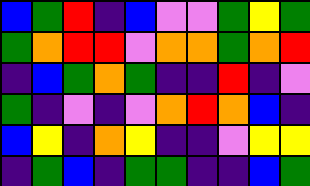[["blue", "green", "red", "indigo", "blue", "violet", "violet", "green", "yellow", "green"], ["green", "orange", "red", "red", "violet", "orange", "orange", "green", "orange", "red"], ["indigo", "blue", "green", "orange", "green", "indigo", "indigo", "red", "indigo", "violet"], ["green", "indigo", "violet", "indigo", "violet", "orange", "red", "orange", "blue", "indigo"], ["blue", "yellow", "indigo", "orange", "yellow", "indigo", "indigo", "violet", "yellow", "yellow"], ["indigo", "green", "blue", "indigo", "green", "green", "indigo", "indigo", "blue", "green"]]